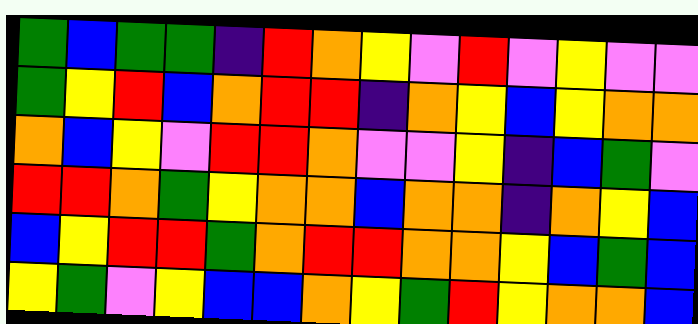[["green", "blue", "green", "green", "indigo", "red", "orange", "yellow", "violet", "red", "violet", "yellow", "violet", "violet"], ["green", "yellow", "red", "blue", "orange", "red", "red", "indigo", "orange", "yellow", "blue", "yellow", "orange", "orange"], ["orange", "blue", "yellow", "violet", "red", "red", "orange", "violet", "violet", "yellow", "indigo", "blue", "green", "violet"], ["red", "red", "orange", "green", "yellow", "orange", "orange", "blue", "orange", "orange", "indigo", "orange", "yellow", "blue"], ["blue", "yellow", "red", "red", "green", "orange", "red", "red", "orange", "orange", "yellow", "blue", "green", "blue"], ["yellow", "green", "violet", "yellow", "blue", "blue", "orange", "yellow", "green", "red", "yellow", "orange", "orange", "blue"]]